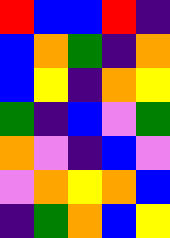[["red", "blue", "blue", "red", "indigo"], ["blue", "orange", "green", "indigo", "orange"], ["blue", "yellow", "indigo", "orange", "yellow"], ["green", "indigo", "blue", "violet", "green"], ["orange", "violet", "indigo", "blue", "violet"], ["violet", "orange", "yellow", "orange", "blue"], ["indigo", "green", "orange", "blue", "yellow"]]